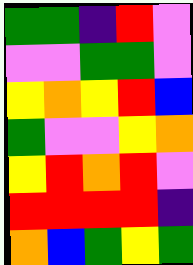[["green", "green", "indigo", "red", "violet"], ["violet", "violet", "green", "green", "violet"], ["yellow", "orange", "yellow", "red", "blue"], ["green", "violet", "violet", "yellow", "orange"], ["yellow", "red", "orange", "red", "violet"], ["red", "red", "red", "red", "indigo"], ["orange", "blue", "green", "yellow", "green"]]